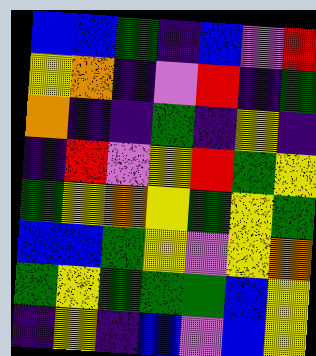[["blue", "blue", "green", "indigo", "blue", "violet", "red"], ["yellow", "orange", "indigo", "violet", "red", "indigo", "green"], ["orange", "indigo", "indigo", "green", "indigo", "yellow", "indigo"], ["indigo", "red", "violet", "yellow", "red", "green", "yellow"], ["green", "yellow", "orange", "yellow", "green", "yellow", "green"], ["blue", "blue", "green", "yellow", "violet", "yellow", "orange"], ["green", "yellow", "green", "green", "green", "blue", "yellow"], ["indigo", "yellow", "indigo", "blue", "violet", "blue", "yellow"]]